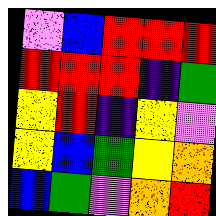[["violet", "blue", "red", "red", "red"], ["red", "red", "red", "indigo", "green"], ["yellow", "red", "indigo", "yellow", "violet"], ["yellow", "blue", "green", "yellow", "orange"], ["blue", "green", "violet", "orange", "red"]]